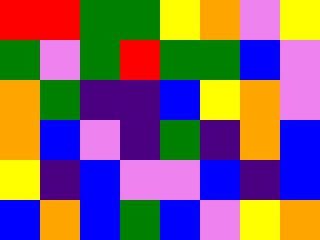[["red", "red", "green", "green", "yellow", "orange", "violet", "yellow"], ["green", "violet", "green", "red", "green", "green", "blue", "violet"], ["orange", "green", "indigo", "indigo", "blue", "yellow", "orange", "violet"], ["orange", "blue", "violet", "indigo", "green", "indigo", "orange", "blue"], ["yellow", "indigo", "blue", "violet", "violet", "blue", "indigo", "blue"], ["blue", "orange", "blue", "green", "blue", "violet", "yellow", "orange"]]